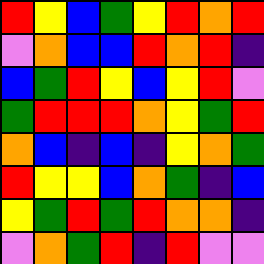[["red", "yellow", "blue", "green", "yellow", "red", "orange", "red"], ["violet", "orange", "blue", "blue", "red", "orange", "red", "indigo"], ["blue", "green", "red", "yellow", "blue", "yellow", "red", "violet"], ["green", "red", "red", "red", "orange", "yellow", "green", "red"], ["orange", "blue", "indigo", "blue", "indigo", "yellow", "orange", "green"], ["red", "yellow", "yellow", "blue", "orange", "green", "indigo", "blue"], ["yellow", "green", "red", "green", "red", "orange", "orange", "indigo"], ["violet", "orange", "green", "red", "indigo", "red", "violet", "violet"]]